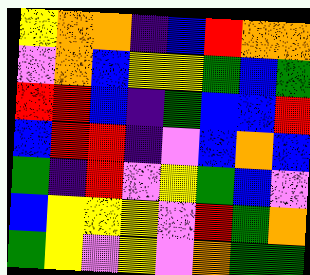[["yellow", "orange", "orange", "indigo", "blue", "red", "orange", "orange"], ["violet", "orange", "blue", "yellow", "yellow", "green", "blue", "green"], ["red", "red", "blue", "indigo", "green", "blue", "blue", "red"], ["blue", "red", "red", "indigo", "violet", "blue", "orange", "blue"], ["green", "indigo", "red", "violet", "yellow", "green", "blue", "violet"], ["blue", "yellow", "yellow", "yellow", "violet", "red", "green", "orange"], ["green", "yellow", "violet", "yellow", "violet", "orange", "green", "green"]]